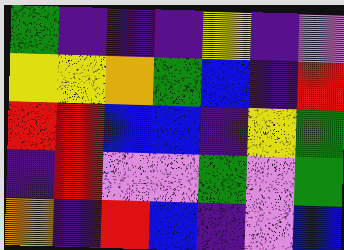[["green", "indigo", "indigo", "indigo", "yellow", "indigo", "violet"], ["yellow", "yellow", "orange", "green", "blue", "indigo", "red"], ["red", "red", "blue", "blue", "indigo", "yellow", "green"], ["indigo", "red", "violet", "violet", "green", "violet", "green"], ["orange", "indigo", "red", "blue", "indigo", "violet", "blue"]]